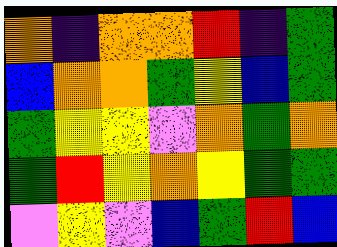[["orange", "indigo", "orange", "orange", "red", "indigo", "green"], ["blue", "orange", "orange", "green", "yellow", "blue", "green"], ["green", "yellow", "yellow", "violet", "orange", "green", "orange"], ["green", "red", "yellow", "orange", "yellow", "green", "green"], ["violet", "yellow", "violet", "blue", "green", "red", "blue"]]